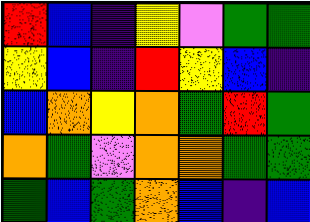[["red", "blue", "indigo", "yellow", "violet", "green", "green"], ["yellow", "blue", "indigo", "red", "yellow", "blue", "indigo"], ["blue", "orange", "yellow", "orange", "green", "red", "green"], ["orange", "green", "violet", "orange", "orange", "green", "green"], ["green", "blue", "green", "orange", "blue", "indigo", "blue"]]